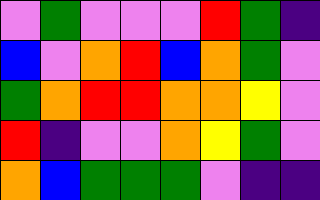[["violet", "green", "violet", "violet", "violet", "red", "green", "indigo"], ["blue", "violet", "orange", "red", "blue", "orange", "green", "violet"], ["green", "orange", "red", "red", "orange", "orange", "yellow", "violet"], ["red", "indigo", "violet", "violet", "orange", "yellow", "green", "violet"], ["orange", "blue", "green", "green", "green", "violet", "indigo", "indigo"]]